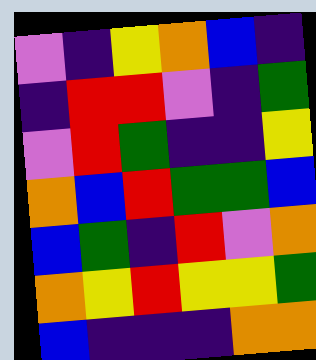[["violet", "indigo", "yellow", "orange", "blue", "indigo"], ["indigo", "red", "red", "violet", "indigo", "green"], ["violet", "red", "green", "indigo", "indigo", "yellow"], ["orange", "blue", "red", "green", "green", "blue"], ["blue", "green", "indigo", "red", "violet", "orange"], ["orange", "yellow", "red", "yellow", "yellow", "green"], ["blue", "indigo", "indigo", "indigo", "orange", "orange"]]